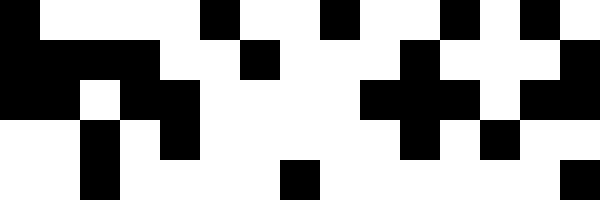[["black", "white", "white", "white", "white", "black", "white", "white", "black", "white", "white", "black", "white", "black", "white"], ["black", "black", "black", "black", "white", "white", "black", "white", "white", "white", "black", "white", "white", "white", "black"], ["black", "black", "white", "black", "black", "white", "white", "white", "white", "black", "black", "black", "white", "black", "black"], ["white", "white", "black", "white", "black", "white", "white", "white", "white", "white", "black", "white", "black", "white", "white"], ["white", "white", "black", "white", "white", "white", "white", "black", "white", "white", "white", "white", "white", "white", "black"]]